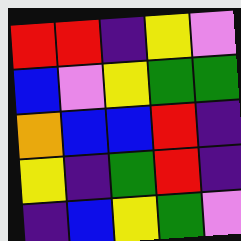[["red", "red", "indigo", "yellow", "violet"], ["blue", "violet", "yellow", "green", "green"], ["orange", "blue", "blue", "red", "indigo"], ["yellow", "indigo", "green", "red", "indigo"], ["indigo", "blue", "yellow", "green", "violet"]]